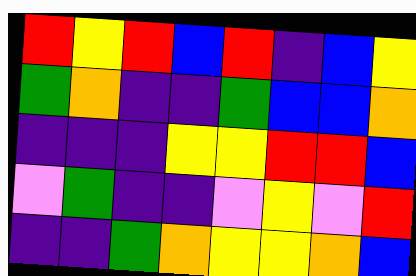[["red", "yellow", "red", "blue", "red", "indigo", "blue", "yellow"], ["green", "orange", "indigo", "indigo", "green", "blue", "blue", "orange"], ["indigo", "indigo", "indigo", "yellow", "yellow", "red", "red", "blue"], ["violet", "green", "indigo", "indigo", "violet", "yellow", "violet", "red"], ["indigo", "indigo", "green", "orange", "yellow", "yellow", "orange", "blue"]]